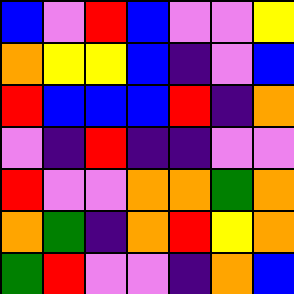[["blue", "violet", "red", "blue", "violet", "violet", "yellow"], ["orange", "yellow", "yellow", "blue", "indigo", "violet", "blue"], ["red", "blue", "blue", "blue", "red", "indigo", "orange"], ["violet", "indigo", "red", "indigo", "indigo", "violet", "violet"], ["red", "violet", "violet", "orange", "orange", "green", "orange"], ["orange", "green", "indigo", "orange", "red", "yellow", "orange"], ["green", "red", "violet", "violet", "indigo", "orange", "blue"]]